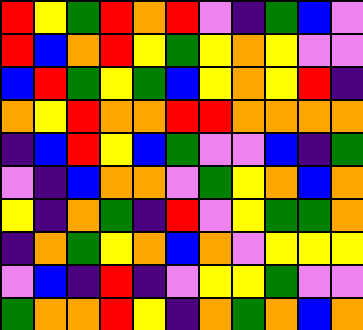[["red", "yellow", "green", "red", "orange", "red", "violet", "indigo", "green", "blue", "violet"], ["red", "blue", "orange", "red", "yellow", "green", "yellow", "orange", "yellow", "violet", "violet"], ["blue", "red", "green", "yellow", "green", "blue", "yellow", "orange", "yellow", "red", "indigo"], ["orange", "yellow", "red", "orange", "orange", "red", "red", "orange", "orange", "orange", "orange"], ["indigo", "blue", "red", "yellow", "blue", "green", "violet", "violet", "blue", "indigo", "green"], ["violet", "indigo", "blue", "orange", "orange", "violet", "green", "yellow", "orange", "blue", "orange"], ["yellow", "indigo", "orange", "green", "indigo", "red", "violet", "yellow", "green", "green", "orange"], ["indigo", "orange", "green", "yellow", "orange", "blue", "orange", "violet", "yellow", "yellow", "yellow"], ["violet", "blue", "indigo", "red", "indigo", "violet", "yellow", "yellow", "green", "violet", "violet"], ["green", "orange", "orange", "red", "yellow", "indigo", "orange", "green", "orange", "blue", "orange"]]